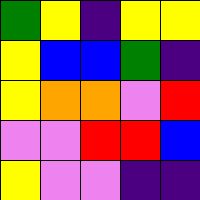[["green", "yellow", "indigo", "yellow", "yellow"], ["yellow", "blue", "blue", "green", "indigo"], ["yellow", "orange", "orange", "violet", "red"], ["violet", "violet", "red", "red", "blue"], ["yellow", "violet", "violet", "indigo", "indigo"]]